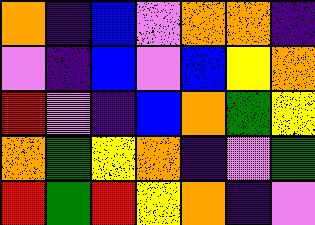[["orange", "indigo", "blue", "violet", "orange", "orange", "indigo"], ["violet", "indigo", "blue", "violet", "blue", "yellow", "orange"], ["red", "violet", "indigo", "blue", "orange", "green", "yellow"], ["orange", "green", "yellow", "orange", "indigo", "violet", "green"], ["red", "green", "red", "yellow", "orange", "indigo", "violet"]]